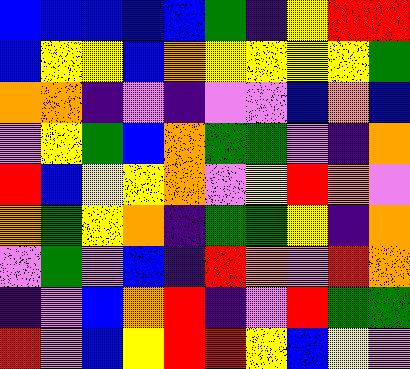[["blue", "blue", "blue", "blue", "blue", "green", "indigo", "yellow", "red", "red"], ["blue", "yellow", "yellow", "blue", "orange", "yellow", "yellow", "yellow", "yellow", "green"], ["orange", "orange", "indigo", "violet", "indigo", "violet", "violet", "blue", "orange", "blue"], ["violet", "yellow", "green", "blue", "orange", "green", "green", "violet", "indigo", "orange"], ["red", "blue", "yellow", "yellow", "orange", "violet", "yellow", "red", "orange", "violet"], ["orange", "green", "yellow", "orange", "indigo", "green", "green", "yellow", "indigo", "orange"], ["violet", "green", "violet", "blue", "indigo", "red", "orange", "violet", "red", "orange"], ["indigo", "violet", "blue", "orange", "red", "indigo", "violet", "red", "green", "green"], ["red", "violet", "blue", "yellow", "red", "red", "yellow", "blue", "yellow", "violet"]]